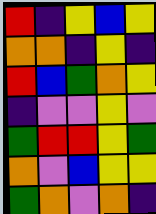[["red", "indigo", "yellow", "blue", "yellow"], ["orange", "orange", "indigo", "yellow", "indigo"], ["red", "blue", "green", "orange", "yellow"], ["indigo", "violet", "violet", "yellow", "violet"], ["green", "red", "red", "yellow", "green"], ["orange", "violet", "blue", "yellow", "yellow"], ["green", "orange", "violet", "orange", "indigo"]]